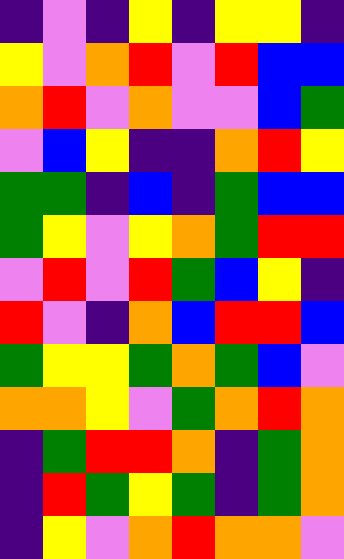[["indigo", "violet", "indigo", "yellow", "indigo", "yellow", "yellow", "indigo"], ["yellow", "violet", "orange", "red", "violet", "red", "blue", "blue"], ["orange", "red", "violet", "orange", "violet", "violet", "blue", "green"], ["violet", "blue", "yellow", "indigo", "indigo", "orange", "red", "yellow"], ["green", "green", "indigo", "blue", "indigo", "green", "blue", "blue"], ["green", "yellow", "violet", "yellow", "orange", "green", "red", "red"], ["violet", "red", "violet", "red", "green", "blue", "yellow", "indigo"], ["red", "violet", "indigo", "orange", "blue", "red", "red", "blue"], ["green", "yellow", "yellow", "green", "orange", "green", "blue", "violet"], ["orange", "orange", "yellow", "violet", "green", "orange", "red", "orange"], ["indigo", "green", "red", "red", "orange", "indigo", "green", "orange"], ["indigo", "red", "green", "yellow", "green", "indigo", "green", "orange"], ["indigo", "yellow", "violet", "orange", "red", "orange", "orange", "violet"]]